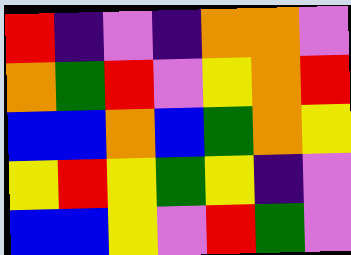[["red", "indigo", "violet", "indigo", "orange", "orange", "violet"], ["orange", "green", "red", "violet", "yellow", "orange", "red"], ["blue", "blue", "orange", "blue", "green", "orange", "yellow"], ["yellow", "red", "yellow", "green", "yellow", "indigo", "violet"], ["blue", "blue", "yellow", "violet", "red", "green", "violet"]]